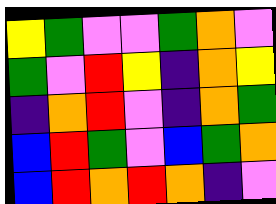[["yellow", "green", "violet", "violet", "green", "orange", "violet"], ["green", "violet", "red", "yellow", "indigo", "orange", "yellow"], ["indigo", "orange", "red", "violet", "indigo", "orange", "green"], ["blue", "red", "green", "violet", "blue", "green", "orange"], ["blue", "red", "orange", "red", "orange", "indigo", "violet"]]